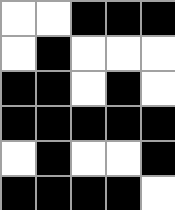[["white", "white", "black", "black", "black"], ["white", "black", "white", "white", "white"], ["black", "black", "white", "black", "white"], ["black", "black", "black", "black", "black"], ["white", "black", "white", "white", "black"], ["black", "black", "black", "black", "white"]]